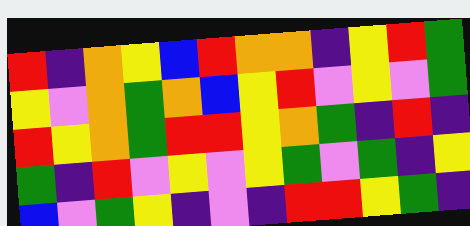[["red", "indigo", "orange", "yellow", "blue", "red", "orange", "orange", "indigo", "yellow", "red", "green"], ["yellow", "violet", "orange", "green", "orange", "blue", "yellow", "red", "violet", "yellow", "violet", "green"], ["red", "yellow", "orange", "green", "red", "red", "yellow", "orange", "green", "indigo", "red", "indigo"], ["green", "indigo", "red", "violet", "yellow", "violet", "yellow", "green", "violet", "green", "indigo", "yellow"], ["blue", "violet", "green", "yellow", "indigo", "violet", "indigo", "red", "red", "yellow", "green", "indigo"]]